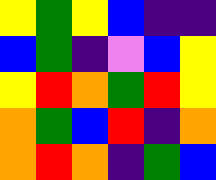[["yellow", "green", "yellow", "blue", "indigo", "indigo"], ["blue", "green", "indigo", "violet", "blue", "yellow"], ["yellow", "red", "orange", "green", "red", "yellow"], ["orange", "green", "blue", "red", "indigo", "orange"], ["orange", "red", "orange", "indigo", "green", "blue"]]